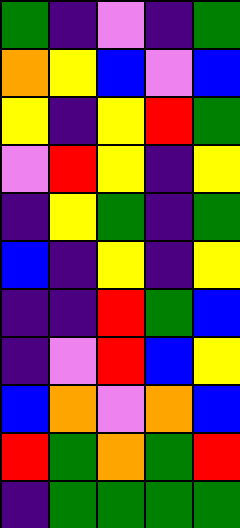[["green", "indigo", "violet", "indigo", "green"], ["orange", "yellow", "blue", "violet", "blue"], ["yellow", "indigo", "yellow", "red", "green"], ["violet", "red", "yellow", "indigo", "yellow"], ["indigo", "yellow", "green", "indigo", "green"], ["blue", "indigo", "yellow", "indigo", "yellow"], ["indigo", "indigo", "red", "green", "blue"], ["indigo", "violet", "red", "blue", "yellow"], ["blue", "orange", "violet", "orange", "blue"], ["red", "green", "orange", "green", "red"], ["indigo", "green", "green", "green", "green"]]